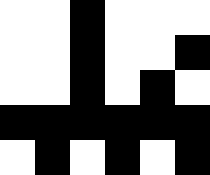[["white", "white", "black", "white", "white", "white"], ["white", "white", "black", "white", "white", "black"], ["white", "white", "black", "white", "black", "white"], ["black", "black", "black", "black", "black", "black"], ["white", "black", "white", "black", "white", "black"]]